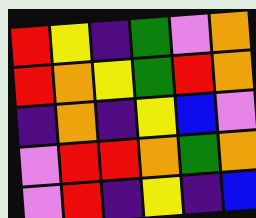[["red", "yellow", "indigo", "green", "violet", "orange"], ["red", "orange", "yellow", "green", "red", "orange"], ["indigo", "orange", "indigo", "yellow", "blue", "violet"], ["violet", "red", "red", "orange", "green", "orange"], ["violet", "red", "indigo", "yellow", "indigo", "blue"]]